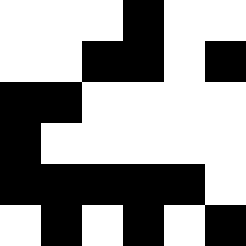[["white", "white", "white", "black", "white", "white"], ["white", "white", "black", "black", "white", "black"], ["black", "black", "white", "white", "white", "white"], ["black", "white", "white", "white", "white", "white"], ["black", "black", "black", "black", "black", "white"], ["white", "black", "white", "black", "white", "black"]]